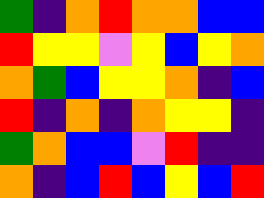[["green", "indigo", "orange", "red", "orange", "orange", "blue", "blue"], ["red", "yellow", "yellow", "violet", "yellow", "blue", "yellow", "orange"], ["orange", "green", "blue", "yellow", "yellow", "orange", "indigo", "blue"], ["red", "indigo", "orange", "indigo", "orange", "yellow", "yellow", "indigo"], ["green", "orange", "blue", "blue", "violet", "red", "indigo", "indigo"], ["orange", "indigo", "blue", "red", "blue", "yellow", "blue", "red"]]